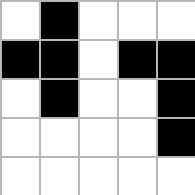[["white", "black", "white", "white", "white"], ["black", "black", "white", "black", "black"], ["white", "black", "white", "white", "black"], ["white", "white", "white", "white", "black"], ["white", "white", "white", "white", "white"]]